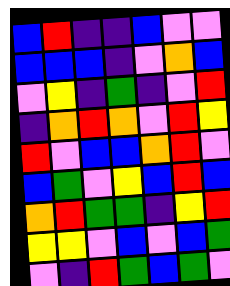[["blue", "red", "indigo", "indigo", "blue", "violet", "violet"], ["blue", "blue", "blue", "indigo", "violet", "orange", "blue"], ["violet", "yellow", "indigo", "green", "indigo", "violet", "red"], ["indigo", "orange", "red", "orange", "violet", "red", "yellow"], ["red", "violet", "blue", "blue", "orange", "red", "violet"], ["blue", "green", "violet", "yellow", "blue", "red", "blue"], ["orange", "red", "green", "green", "indigo", "yellow", "red"], ["yellow", "yellow", "violet", "blue", "violet", "blue", "green"], ["violet", "indigo", "red", "green", "blue", "green", "violet"]]